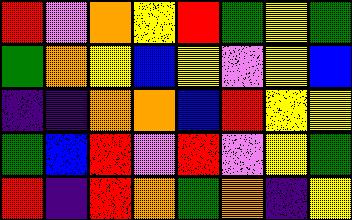[["red", "violet", "orange", "yellow", "red", "green", "yellow", "green"], ["green", "orange", "yellow", "blue", "yellow", "violet", "yellow", "blue"], ["indigo", "indigo", "orange", "orange", "blue", "red", "yellow", "yellow"], ["green", "blue", "red", "violet", "red", "violet", "yellow", "green"], ["red", "indigo", "red", "orange", "green", "orange", "indigo", "yellow"]]